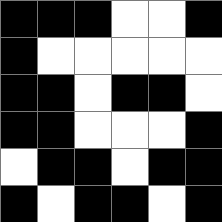[["black", "black", "black", "white", "white", "black"], ["black", "white", "white", "white", "white", "white"], ["black", "black", "white", "black", "black", "white"], ["black", "black", "white", "white", "white", "black"], ["white", "black", "black", "white", "black", "black"], ["black", "white", "black", "black", "white", "black"]]